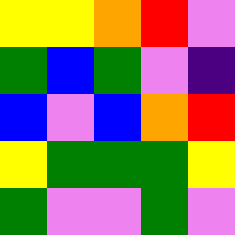[["yellow", "yellow", "orange", "red", "violet"], ["green", "blue", "green", "violet", "indigo"], ["blue", "violet", "blue", "orange", "red"], ["yellow", "green", "green", "green", "yellow"], ["green", "violet", "violet", "green", "violet"]]